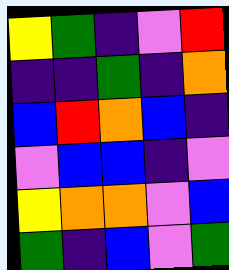[["yellow", "green", "indigo", "violet", "red"], ["indigo", "indigo", "green", "indigo", "orange"], ["blue", "red", "orange", "blue", "indigo"], ["violet", "blue", "blue", "indigo", "violet"], ["yellow", "orange", "orange", "violet", "blue"], ["green", "indigo", "blue", "violet", "green"]]